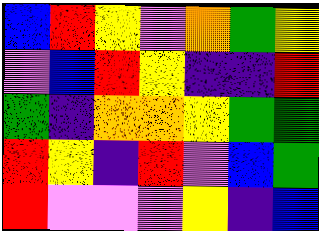[["blue", "red", "yellow", "violet", "orange", "green", "yellow"], ["violet", "blue", "red", "yellow", "indigo", "indigo", "red"], ["green", "indigo", "orange", "orange", "yellow", "green", "green"], ["red", "yellow", "indigo", "red", "violet", "blue", "green"], ["red", "violet", "violet", "violet", "yellow", "indigo", "blue"]]